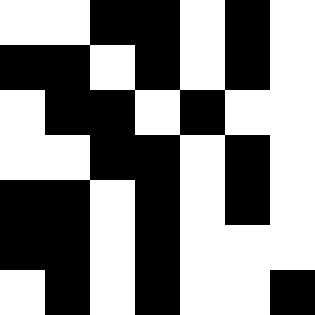[["white", "white", "black", "black", "white", "black", "white"], ["black", "black", "white", "black", "white", "black", "white"], ["white", "black", "black", "white", "black", "white", "white"], ["white", "white", "black", "black", "white", "black", "white"], ["black", "black", "white", "black", "white", "black", "white"], ["black", "black", "white", "black", "white", "white", "white"], ["white", "black", "white", "black", "white", "white", "black"]]